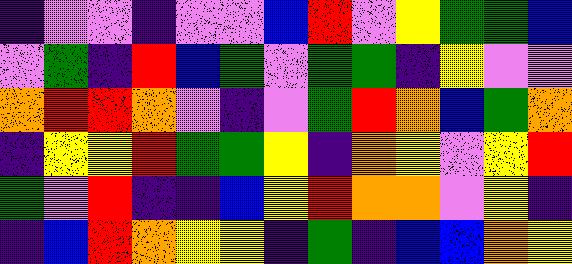[["indigo", "violet", "violet", "indigo", "violet", "violet", "blue", "red", "violet", "yellow", "green", "green", "blue"], ["violet", "green", "indigo", "red", "blue", "green", "violet", "green", "green", "indigo", "yellow", "violet", "violet"], ["orange", "red", "red", "orange", "violet", "indigo", "violet", "green", "red", "orange", "blue", "green", "orange"], ["indigo", "yellow", "yellow", "red", "green", "green", "yellow", "indigo", "orange", "yellow", "violet", "yellow", "red"], ["green", "violet", "red", "indigo", "indigo", "blue", "yellow", "red", "orange", "orange", "violet", "yellow", "indigo"], ["indigo", "blue", "red", "orange", "yellow", "yellow", "indigo", "green", "indigo", "blue", "blue", "orange", "yellow"]]